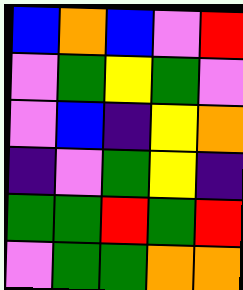[["blue", "orange", "blue", "violet", "red"], ["violet", "green", "yellow", "green", "violet"], ["violet", "blue", "indigo", "yellow", "orange"], ["indigo", "violet", "green", "yellow", "indigo"], ["green", "green", "red", "green", "red"], ["violet", "green", "green", "orange", "orange"]]